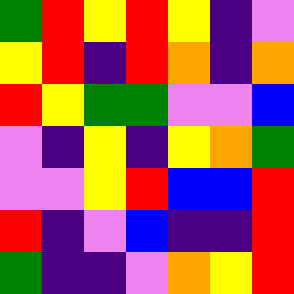[["green", "red", "yellow", "red", "yellow", "indigo", "violet"], ["yellow", "red", "indigo", "red", "orange", "indigo", "orange"], ["red", "yellow", "green", "green", "violet", "violet", "blue"], ["violet", "indigo", "yellow", "indigo", "yellow", "orange", "green"], ["violet", "violet", "yellow", "red", "blue", "blue", "red"], ["red", "indigo", "violet", "blue", "indigo", "indigo", "red"], ["green", "indigo", "indigo", "violet", "orange", "yellow", "red"]]